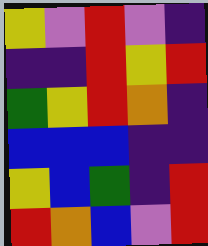[["yellow", "violet", "red", "violet", "indigo"], ["indigo", "indigo", "red", "yellow", "red"], ["green", "yellow", "red", "orange", "indigo"], ["blue", "blue", "blue", "indigo", "indigo"], ["yellow", "blue", "green", "indigo", "red"], ["red", "orange", "blue", "violet", "red"]]